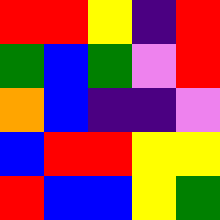[["red", "red", "yellow", "indigo", "red"], ["green", "blue", "green", "violet", "red"], ["orange", "blue", "indigo", "indigo", "violet"], ["blue", "red", "red", "yellow", "yellow"], ["red", "blue", "blue", "yellow", "green"]]